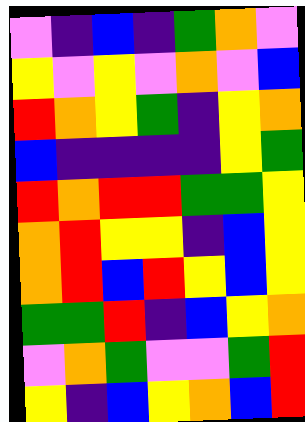[["violet", "indigo", "blue", "indigo", "green", "orange", "violet"], ["yellow", "violet", "yellow", "violet", "orange", "violet", "blue"], ["red", "orange", "yellow", "green", "indigo", "yellow", "orange"], ["blue", "indigo", "indigo", "indigo", "indigo", "yellow", "green"], ["red", "orange", "red", "red", "green", "green", "yellow"], ["orange", "red", "yellow", "yellow", "indigo", "blue", "yellow"], ["orange", "red", "blue", "red", "yellow", "blue", "yellow"], ["green", "green", "red", "indigo", "blue", "yellow", "orange"], ["violet", "orange", "green", "violet", "violet", "green", "red"], ["yellow", "indigo", "blue", "yellow", "orange", "blue", "red"]]